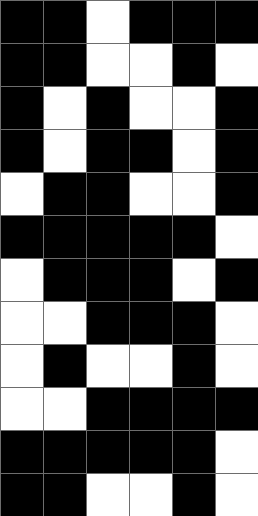[["black", "black", "white", "black", "black", "black"], ["black", "black", "white", "white", "black", "white"], ["black", "white", "black", "white", "white", "black"], ["black", "white", "black", "black", "white", "black"], ["white", "black", "black", "white", "white", "black"], ["black", "black", "black", "black", "black", "white"], ["white", "black", "black", "black", "white", "black"], ["white", "white", "black", "black", "black", "white"], ["white", "black", "white", "white", "black", "white"], ["white", "white", "black", "black", "black", "black"], ["black", "black", "black", "black", "black", "white"], ["black", "black", "white", "white", "black", "white"]]